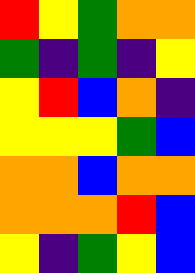[["red", "yellow", "green", "orange", "orange"], ["green", "indigo", "green", "indigo", "yellow"], ["yellow", "red", "blue", "orange", "indigo"], ["yellow", "yellow", "yellow", "green", "blue"], ["orange", "orange", "blue", "orange", "orange"], ["orange", "orange", "orange", "red", "blue"], ["yellow", "indigo", "green", "yellow", "blue"]]